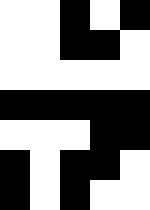[["white", "white", "black", "white", "black"], ["white", "white", "black", "black", "white"], ["white", "white", "white", "white", "white"], ["black", "black", "black", "black", "black"], ["white", "white", "white", "black", "black"], ["black", "white", "black", "black", "white"], ["black", "white", "black", "white", "white"]]